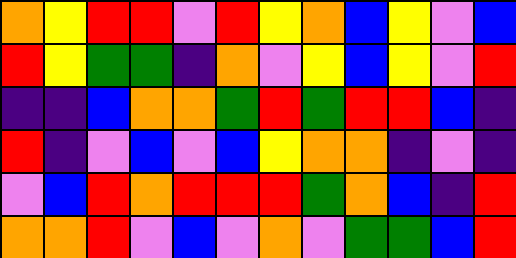[["orange", "yellow", "red", "red", "violet", "red", "yellow", "orange", "blue", "yellow", "violet", "blue"], ["red", "yellow", "green", "green", "indigo", "orange", "violet", "yellow", "blue", "yellow", "violet", "red"], ["indigo", "indigo", "blue", "orange", "orange", "green", "red", "green", "red", "red", "blue", "indigo"], ["red", "indigo", "violet", "blue", "violet", "blue", "yellow", "orange", "orange", "indigo", "violet", "indigo"], ["violet", "blue", "red", "orange", "red", "red", "red", "green", "orange", "blue", "indigo", "red"], ["orange", "orange", "red", "violet", "blue", "violet", "orange", "violet", "green", "green", "blue", "red"]]